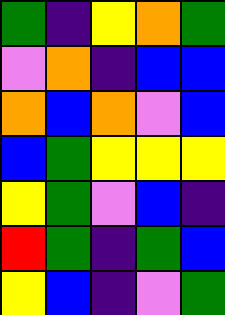[["green", "indigo", "yellow", "orange", "green"], ["violet", "orange", "indigo", "blue", "blue"], ["orange", "blue", "orange", "violet", "blue"], ["blue", "green", "yellow", "yellow", "yellow"], ["yellow", "green", "violet", "blue", "indigo"], ["red", "green", "indigo", "green", "blue"], ["yellow", "blue", "indigo", "violet", "green"]]